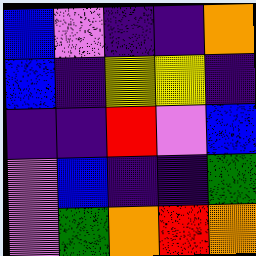[["blue", "violet", "indigo", "indigo", "orange"], ["blue", "indigo", "yellow", "yellow", "indigo"], ["indigo", "indigo", "red", "violet", "blue"], ["violet", "blue", "indigo", "indigo", "green"], ["violet", "green", "orange", "red", "orange"]]